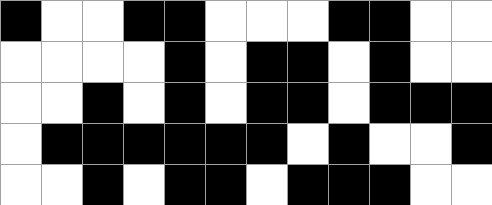[["black", "white", "white", "black", "black", "white", "white", "white", "black", "black", "white", "white"], ["white", "white", "white", "white", "black", "white", "black", "black", "white", "black", "white", "white"], ["white", "white", "black", "white", "black", "white", "black", "black", "white", "black", "black", "black"], ["white", "black", "black", "black", "black", "black", "black", "white", "black", "white", "white", "black"], ["white", "white", "black", "white", "black", "black", "white", "black", "black", "black", "white", "white"]]